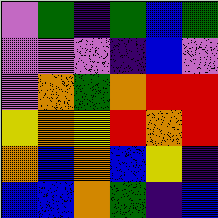[["violet", "green", "indigo", "green", "blue", "green"], ["violet", "violet", "violet", "indigo", "blue", "violet"], ["violet", "orange", "green", "orange", "red", "red"], ["yellow", "orange", "yellow", "red", "orange", "red"], ["orange", "blue", "orange", "blue", "yellow", "indigo"], ["blue", "blue", "orange", "green", "indigo", "blue"]]